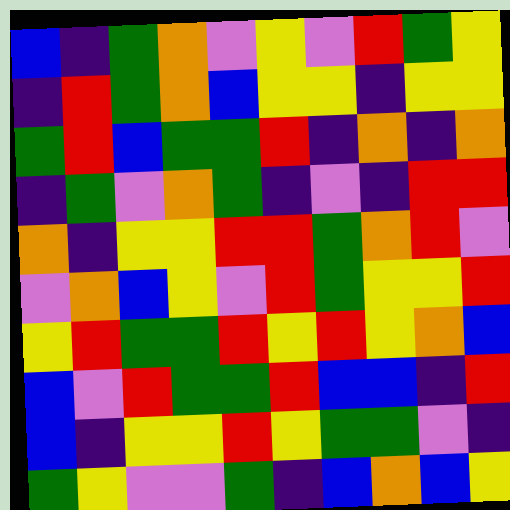[["blue", "indigo", "green", "orange", "violet", "yellow", "violet", "red", "green", "yellow"], ["indigo", "red", "green", "orange", "blue", "yellow", "yellow", "indigo", "yellow", "yellow"], ["green", "red", "blue", "green", "green", "red", "indigo", "orange", "indigo", "orange"], ["indigo", "green", "violet", "orange", "green", "indigo", "violet", "indigo", "red", "red"], ["orange", "indigo", "yellow", "yellow", "red", "red", "green", "orange", "red", "violet"], ["violet", "orange", "blue", "yellow", "violet", "red", "green", "yellow", "yellow", "red"], ["yellow", "red", "green", "green", "red", "yellow", "red", "yellow", "orange", "blue"], ["blue", "violet", "red", "green", "green", "red", "blue", "blue", "indigo", "red"], ["blue", "indigo", "yellow", "yellow", "red", "yellow", "green", "green", "violet", "indigo"], ["green", "yellow", "violet", "violet", "green", "indigo", "blue", "orange", "blue", "yellow"]]